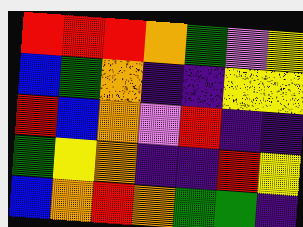[["red", "red", "red", "orange", "green", "violet", "yellow"], ["blue", "green", "orange", "indigo", "indigo", "yellow", "yellow"], ["red", "blue", "orange", "violet", "red", "indigo", "indigo"], ["green", "yellow", "orange", "indigo", "indigo", "red", "yellow"], ["blue", "orange", "red", "orange", "green", "green", "indigo"]]